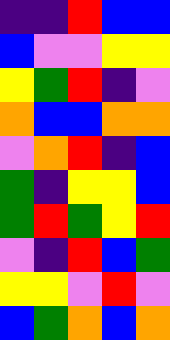[["indigo", "indigo", "red", "blue", "blue"], ["blue", "violet", "violet", "yellow", "yellow"], ["yellow", "green", "red", "indigo", "violet"], ["orange", "blue", "blue", "orange", "orange"], ["violet", "orange", "red", "indigo", "blue"], ["green", "indigo", "yellow", "yellow", "blue"], ["green", "red", "green", "yellow", "red"], ["violet", "indigo", "red", "blue", "green"], ["yellow", "yellow", "violet", "red", "violet"], ["blue", "green", "orange", "blue", "orange"]]